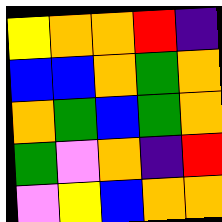[["yellow", "orange", "orange", "red", "indigo"], ["blue", "blue", "orange", "green", "orange"], ["orange", "green", "blue", "green", "orange"], ["green", "violet", "orange", "indigo", "red"], ["violet", "yellow", "blue", "orange", "orange"]]